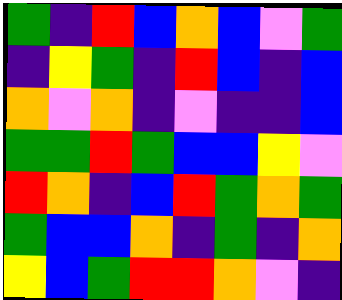[["green", "indigo", "red", "blue", "orange", "blue", "violet", "green"], ["indigo", "yellow", "green", "indigo", "red", "blue", "indigo", "blue"], ["orange", "violet", "orange", "indigo", "violet", "indigo", "indigo", "blue"], ["green", "green", "red", "green", "blue", "blue", "yellow", "violet"], ["red", "orange", "indigo", "blue", "red", "green", "orange", "green"], ["green", "blue", "blue", "orange", "indigo", "green", "indigo", "orange"], ["yellow", "blue", "green", "red", "red", "orange", "violet", "indigo"]]